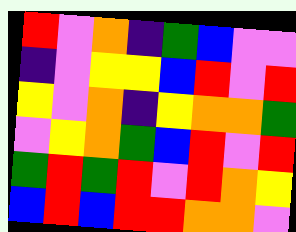[["red", "violet", "orange", "indigo", "green", "blue", "violet", "violet"], ["indigo", "violet", "yellow", "yellow", "blue", "red", "violet", "red"], ["yellow", "violet", "orange", "indigo", "yellow", "orange", "orange", "green"], ["violet", "yellow", "orange", "green", "blue", "red", "violet", "red"], ["green", "red", "green", "red", "violet", "red", "orange", "yellow"], ["blue", "red", "blue", "red", "red", "orange", "orange", "violet"]]